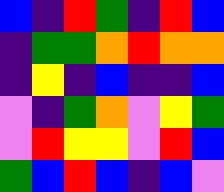[["blue", "indigo", "red", "green", "indigo", "red", "blue"], ["indigo", "green", "green", "orange", "red", "orange", "orange"], ["indigo", "yellow", "indigo", "blue", "indigo", "indigo", "blue"], ["violet", "indigo", "green", "orange", "violet", "yellow", "green"], ["violet", "red", "yellow", "yellow", "violet", "red", "blue"], ["green", "blue", "red", "blue", "indigo", "blue", "violet"]]